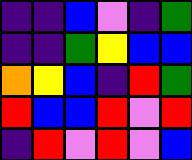[["indigo", "indigo", "blue", "violet", "indigo", "green"], ["indigo", "indigo", "green", "yellow", "blue", "blue"], ["orange", "yellow", "blue", "indigo", "red", "green"], ["red", "blue", "blue", "red", "violet", "red"], ["indigo", "red", "violet", "red", "violet", "blue"]]